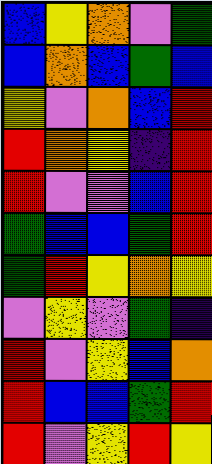[["blue", "yellow", "orange", "violet", "green"], ["blue", "orange", "blue", "green", "blue"], ["yellow", "violet", "orange", "blue", "red"], ["red", "orange", "yellow", "indigo", "red"], ["red", "violet", "violet", "blue", "red"], ["green", "blue", "blue", "green", "red"], ["green", "red", "yellow", "orange", "yellow"], ["violet", "yellow", "violet", "green", "indigo"], ["red", "violet", "yellow", "blue", "orange"], ["red", "blue", "blue", "green", "red"], ["red", "violet", "yellow", "red", "yellow"]]